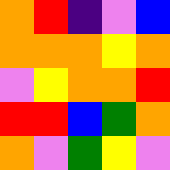[["orange", "red", "indigo", "violet", "blue"], ["orange", "orange", "orange", "yellow", "orange"], ["violet", "yellow", "orange", "orange", "red"], ["red", "red", "blue", "green", "orange"], ["orange", "violet", "green", "yellow", "violet"]]